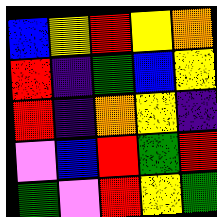[["blue", "yellow", "red", "yellow", "orange"], ["red", "indigo", "green", "blue", "yellow"], ["red", "indigo", "orange", "yellow", "indigo"], ["violet", "blue", "red", "green", "red"], ["green", "violet", "red", "yellow", "green"]]